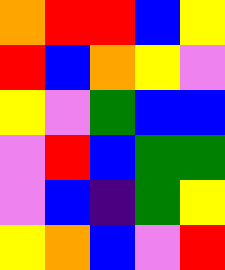[["orange", "red", "red", "blue", "yellow"], ["red", "blue", "orange", "yellow", "violet"], ["yellow", "violet", "green", "blue", "blue"], ["violet", "red", "blue", "green", "green"], ["violet", "blue", "indigo", "green", "yellow"], ["yellow", "orange", "blue", "violet", "red"]]